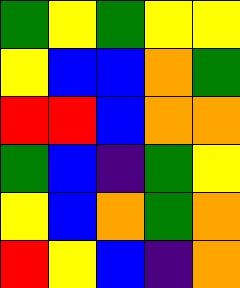[["green", "yellow", "green", "yellow", "yellow"], ["yellow", "blue", "blue", "orange", "green"], ["red", "red", "blue", "orange", "orange"], ["green", "blue", "indigo", "green", "yellow"], ["yellow", "blue", "orange", "green", "orange"], ["red", "yellow", "blue", "indigo", "orange"]]